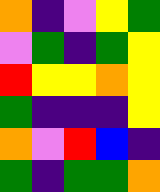[["orange", "indigo", "violet", "yellow", "green"], ["violet", "green", "indigo", "green", "yellow"], ["red", "yellow", "yellow", "orange", "yellow"], ["green", "indigo", "indigo", "indigo", "yellow"], ["orange", "violet", "red", "blue", "indigo"], ["green", "indigo", "green", "green", "orange"]]